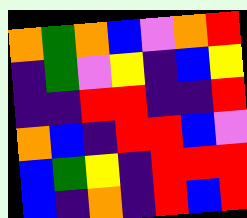[["orange", "green", "orange", "blue", "violet", "orange", "red"], ["indigo", "green", "violet", "yellow", "indigo", "blue", "yellow"], ["indigo", "indigo", "red", "red", "indigo", "indigo", "red"], ["orange", "blue", "indigo", "red", "red", "blue", "violet"], ["blue", "green", "yellow", "indigo", "red", "red", "red"], ["blue", "indigo", "orange", "indigo", "red", "blue", "red"]]